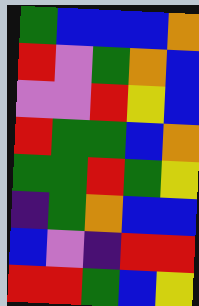[["green", "blue", "blue", "blue", "orange"], ["red", "violet", "green", "orange", "blue"], ["violet", "violet", "red", "yellow", "blue"], ["red", "green", "green", "blue", "orange"], ["green", "green", "red", "green", "yellow"], ["indigo", "green", "orange", "blue", "blue"], ["blue", "violet", "indigo", "red", "red"], ["red", "red", "green", "blue", "yellow"]]